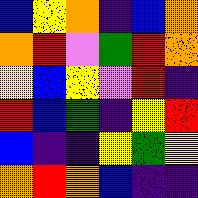[["blue", "yellow", "orange", "indigo", "blue", "orange"], ["orange", "red", "violet", "green", "red", "orange"], ["yellow", "blue", "yellow", "violet", "red", "indigo"], ["red", "blue", "green", "indigo", "yellow", "red"], ["blue", "indigo", "indigo", "yellow", "green", "yellow"], ["orange", "red", "orange", "blue", "indigo", "indigo"]]